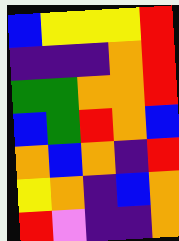[["blue", "yellow", "yellow", "yellow", "red"], ["indigo", "indigo", "indigo", "orange", "red"], ["green", "green", "orange", "orange", "red"], ["blue", "green", "red", "orange", "blue"], ["orange", "blue", "orange", "indigo", "red"], ["yellow", "orange", "indigo", "blue", "orange"], ["red", "violet", "indigo", "indigo", "orange"]]